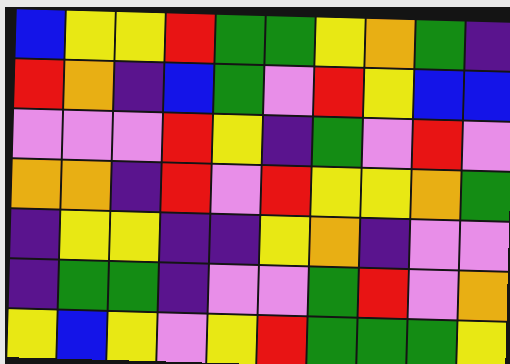[["blue", "yellow", "yellow", "red", "green", "green", "yellow", "orange", "green", "indigo"], ["red", "orange", "indigo", "blue", "green", "violet", "red", "yellow", "blue", "blue"], ["violet", "violet", "violet", "red", "yellow", "indigo", "green", "violet", "red", "violet"], ["orange", "orange", "indigo", "red", "violet", "red", "yellow", "yellow", "orange", "green"], ["indigo", "yellow", "yellow", "indigo", "indigo", "yellow", "orange", "indigo", "violet", "violet"], ["indigo", "green", "green", "indigo", "violet", "violet", "green", "red", "violet", "orange"], ["yellow", "blue", "yellow", "violet", "yellow", "red", "green", "green", "green", "yellow"]]